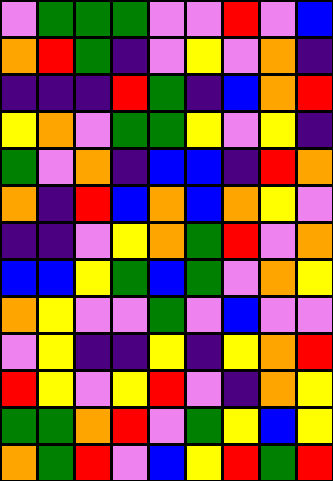[["violet", "green", "green", "green", "violet", "violet", "red", "violet", "blue"], ["orange", "red", "green", "indigo", "violet", "yellow", "violet", "orange", "indigo"], ["indigo", "indigo", "indigo", "red", "green", "indigo", "blue", "orange", "red"], ["yellow", "orange", "violet", "green", "green", "yellow", "violet", "yellow", "indigo"], ["green", "violet", "orange", "indigo", "blue", "blue", "indigo", "red", "orange"], ["orange", "indigo", "red", "blue", "orange", "blue", "orange", "yellow", "violet"], ["indigo", "indigo", "violet", "yellow", "orange", "green", "red", "violet", "orange"], ["blue", "blue", "yellow", "green", "blue", "green", "violet", "orange", "yellow"], ["orange", "yellow", "violet", "violet", "green", "violet", "blue", "violet", "violet"], ["violet", "yellow", "indigo", "indigo", "yellow", "indigo", "yellow", "orange", "red"], ["red", "yellow", "violet", "yellow", "red", "violet", "indigo", "orange", "yellow"], ["green", "green", "orange", "red", "violet", "green", "yellow", "blue", "yellow"], ["orange", "green", "red", "violet", "blue", "yellow", "red", "green", "red"]]